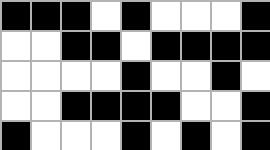[["black", "black", "black", "white", "black", "white", "white", "white", "black"], ["white", "white", "black", "black", "white", "black", "black", "black", "black"], ["white", "white", "white", "white", "black", "white", "white", "black", "white"], ["white", "white", "black", "black", "black", "black", "white", "white", "black"], ["black", "white", "white", "white", "black", "white", "black", "white", "black"]]